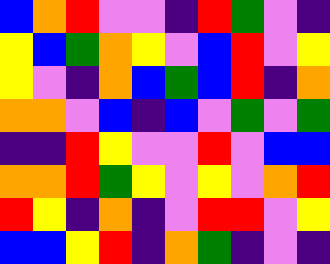[["blue", "orange", "red", "violet", "violet", "indigo", "red", "green", "violet", "indigo"], ["yellow", "blue", "green", "orange", "yellow", "violet", "blue", "red", "violet", "yellow"], ["yellow", "violet", "indigo", "orange", "blue", "green", "blue", "red", "indigo", "orange"], ["orange", "orange", "violet", "blue", "indigo", "blue", "violet", "green", "violet", "green"], ["indigo", "indigo", "red", "yellow", "violet", "violet", "red", "violet", "blue", "blue"], ["orange", "orange", "red", "green", "yellow", "violet", "yellow", "violet", "orange", "red"], ["red", "yellow", "indigo", "orange", "indigo", "violet", "red", "red", "violet", "yellow"], ["blue", "blue", "yellow", "red", "indigo", "orange", "green", "indigo", "violet", "indigo"]]